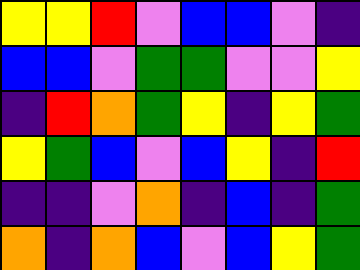[["yellow", "yellow", "red", "violet", "blue", "blue", "violet", "indigo"], ["blue", "blue", "violet", "green", "green", "violet", "violet", "yellow"], ["indigo", "red", "orange", "green", "yellow", "indigo", "yellow", "green"], ["yellow", "green", "blue", "violet", "blue", "yellow", "indigo", "red"], ["indigo", "indigo", "violet", "orange", "indigo", "blue", "indigo", "green"], ["orange", "indigo", "orange", "blue", "violet", "blue", "yellow", "green"]]